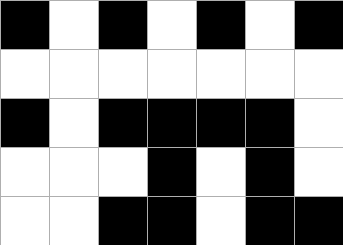[["black", "white", "black", "white", "black", "white", "black"], ["white", "white", "white", "white", "white", "white", "white"], ["black", "white", "black", "black", "black", "black", "white"], ["white", "white", "white", "black", "white", "black", "white"], ["white", "white", "black", "black", "white", "black", "black"]]